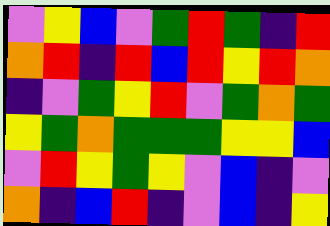[["violet", "yellow", "blue", "violet", "green", "red", "green", "indigo", "red"], ["orange", "red", "indigo", "red", "blue", "red", "yellow", "red", "orange"], ["indigo", "violet", "green", "yellow", "red", "violet", "green", "orange", "green"], ["yellow", "green", "orange", "green", "green", "green", "yellow", "yellow", "blue"], ["violet", "red", "yellow", "green", "yellow", "violet", "blue", "indigo", "violet"], ["orange", "indigo", "blue", "red", "indigo", "violet", "blue", "indigo", "yellow"]]